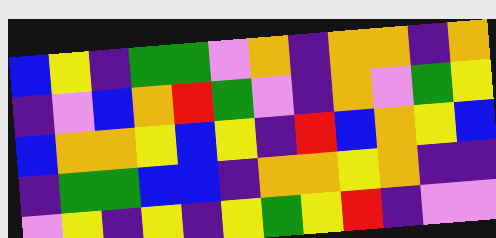[["blue", "yellow", "indigo", "green", "green", "violet", "orange", "indigo", "orange", "orange", "indigo", "orange"], ["indigo", "violet", "blue", "orange", "red", "green", "violet", "indigo", "orange", "violet", "green", "yellow"], ["blue", "orange", "orange", "yellow", "blue", "yellow", "indigo", "red", "blue", "orange", "yellow", "blue"], ["indigo", "green", "green", "blue", "blue", "indigo", "orange", "orange", "yellow", "orange", "indigo", "indigo"], ["violet", "yellow", "indigo", "yellow", "indigo", "yellow", "green", "yellow", "red", "indigo", "violet", "violet"]]